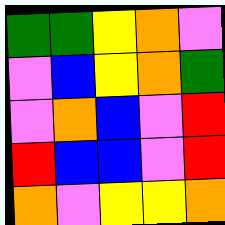[["green", "green", "yellow", "orange", "violet"], ["violet", "blue", "yellow", "orange", "green"], ["violet", "orange", "blue", "violet", "red"], ["red", "blue", "blue", "violet", "red"], ["orange", "violet", "yellow", "yellow", "orange"]]